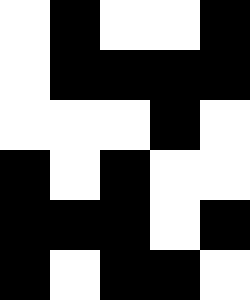[["white", "black", "white", "white", "black"], ["white", "black", "black", "black", "black"], ["white", "white", "white", "black", "white"], ["black", "white", "black", "white", "white"], ["black", "black", "black", "white", "black"], ["black", "white", "black", "black", "white"]]